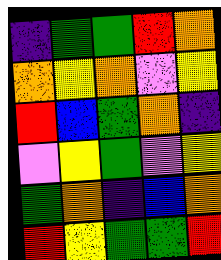[["indigo", "green", "green", "red", "orange"], ["orange", "yellow", "orange", "violet", "yellow"], ["red", "blue", "green", "orange", "indigo"], ["violet", "yellow", "green", "violet", "yellow"], ["green", "orange", "indigo", "blue", "orange"], ["red", "yellow", "green", "green", "red"]]